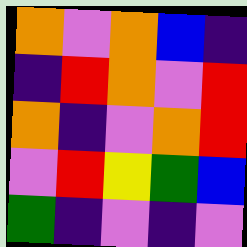[["orange", "violet", "orange", "blue", "indigo"], ["indigo", "red", "orange", "violet", "red"], ["orange", "indigo", "violet", "orange", "red"], ["violet", "red", "yellow", "green", "blue"], ["green", "indigo", "violet", "indigo", "violet"]]